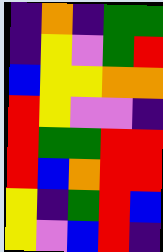[["indigo", "orange", "indigo", "green", "green"], ["indigo", "yellow", "violet", "green", "red"], ["blue", "yellow", "yellow", "orange", "orange"], ["red", "yellow", "violet", "violet", "indigo"], ["red", "green", "green", "red", "red"], ["red", "blue", "orange", "red", "red"], ["yellow", "indigo", "green", "red", "blue"], ["yellow", "violet", "blue", "red", "indigo"]]